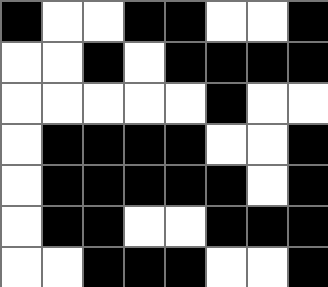[["black", "white", "white", "black", "black", "white", "white", "black"], ["white", "white", "black", "white", "black", "black", "black", "black"], ["white", "white", "white", "white", "white", "black", "white", "white"], ["white", "black", "black", "black", "black", "white", "white", "black"], ["white", "black", "black", "black", "black", "black", "white", "black"], ["white", "black", "black", "white", "white", "black", "black", "black"], ["white", "white", "black", "black", "black", "white", "white", "black"]]